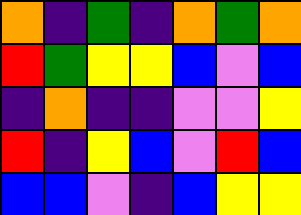[["orange", "indigo", "green", "indigo", "orange", "green", "orange"], ["red", "green", "yellow", "yellow", "blue", "violet", "blue"], ["indigo", "orange", "indigo", "indigo", "violet", "violet", "yellow"], ["red", "indigo", "yellow", "blue", "violet", "red", "blue"], ["blue", "blue", "violet", "indigo", "blue", "yellow", "yellow"]]